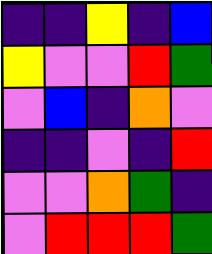[["indigo", "indigo", "yellow", "indigo", "blue"], ["yellow", "violet", "violet", "red", "green"], ["violet", "blue", "indigo", "orange", "violet"], ["indigo", "indigo", "violet", "indigo", "red"], ["violet", "violet", "orange", "green", "indigo"], ["violet", "red", "red", "red", "green"]]